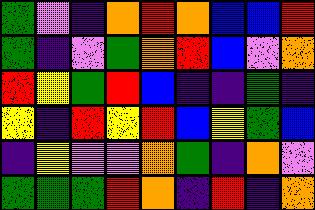[["green", "violet", "indigo", "orange", "red", "orange", "blue", "blue", "red"], ["green", "indigo", "violet", "green", "orange", "red", "blue", "violet", "orange"], ["red", "yellow", "green", "red", "blue", "indigo", "indigo", "green", "indigo"], ["yellow", "indigo", "red", "yellow", "red", "blue", "yellow", "green", "blue"], ["indigo", "yellow", "violet", "violet", "orange", "green", "indigo", "orange", "violet"], ["green", "green", "green", "red", "orange", "indigo", "red", "indigo", "orange"]]